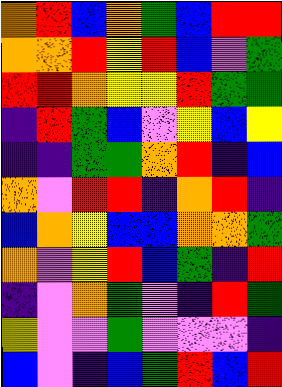[["orange", "red", "blue", "orange", "green", "blue", "red", "red"], ["orange", "orange", "red", "yellow", "red", "blue", "violet", "green"], ["red", "red", "orange", "yellow", "yellow", "red", "green", "green"], ["indigo", "red", "green", "blue", "violet", "yellow", "blue", "yellow"], ["indigo", "indigo", "green", "green", "orange", "red", "indigo", "blue"], ["orange", "violet", "red", "red", "indigo", "orange", "red", "indigo"], ["blue", "orange", "yellow", "blue", "blue", "orange", "orange", "green"], ["orange", "violet", "yellow", "red", "blue", "green", "indigo", "red"], ["indigo", "violet", "orange", "green", "violet", "indigo", "red", "green"], ["yellow", "violet", "violet", "green", "violet", "violet", "violet", "indigo"], ["blue", "violet", "indigo", "blue", "green", "red", "blue", "red"]]